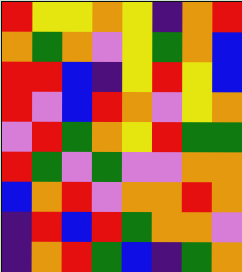[["red", "yellow", "yellow", "orange", "yellow", "indigo", "orange", "red"], ["orange", "green", "orange", "violet", "yellow", "green", "orange", "blue"], ["red", "red", "blue", "indigo", "yellow", "red", "yellow", "blue"], ["red", "violet", "blue", "red", "orange", "violet", "yellow", "orange"], ["violet", "red", "green", "orange", "yellow", "red", "green", "green"], ["red", "green", "violet", "green", "violet", "violet", "orange", "orange"], ["blue", "orange", "red", "violet", "orange", "orange", "red", "orange"], ["indigo", "red", "blue", "red", "green", "orange", "orange", "violet"], ["indigo", "orange", "red", "green", "blue", "indigo", "green", "orange"]]